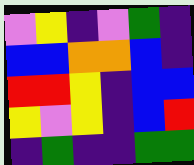[["violet", "yellow", "indigo", "violet", "green", "indigo"], ["blue", "blue", "orange", "orange", "blue", "indigo"], ["red", "red", "yellow", "indigo", "blue", "blue"], ["yellow", "violet", "yellow", "indigo", "blue", "red"], ["indigo", "green", "indigo", "indigo", "green", "green"]]